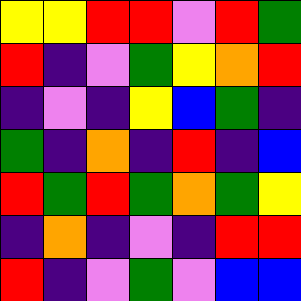[["yellow", "yellow", "red", "red", "violet", "red", "green"], ["red", "indigo", "violet", "green", "yellow", "orange", "red"], ["indigo", "violet", "indigo", "yellow", "blue", "green", "indigo"], ["green", "indigo", "orange", "indigo", "red", "indigo", "blue"], ["red", "green", "red", "green", "orange", "green", "yellow"], ["indigo", "orange", "indigo", "violet", "indigo", "red", "red"], ["red", "indigo", "violet", "green", "violet", "blue", "blue"]]